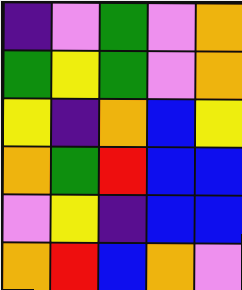[["indigo", "violet", "green", "violet", "orange"], ["green", "yellow", "green", "violet", "orange"], ["yellow", "indigo", "orange", "blue", "yellow"], ["orange", "green", "red", "blue", "blue"], ["violet", "yellow", "indigo", "blue", "blue"], ["orange", "red", "blue", "orange", "violet"]]